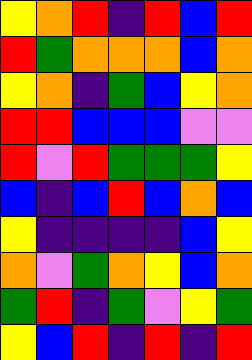[["yellow", "orange", "red", "indigo", "red", "blue", "red"], ["red", "green", "orange", "orange", "orange", "blue", "orange"], ["yellow", "orange", "indigo", "green", "blue", "yellow", "orange"], ["red", "red", "blue", "blue", "blue", "violet", "violet"], ["red", "violet", "red", "green", "green", "green", "yellow"], ["blue", "indigo", "blue", "red", "blue", "orange", "blue"], ["yellow", "indigo", "indigo", "indigo", "indigo", "blue", "yellow"], ["orange", "violet", "green", "orange", "yellow", "blue", "orange"], ["green", "red", "indigo", "green", "violet", "yellow", "green"], ["yellow", "blue", "red", "indigo", "red", "indigo", "red"]]